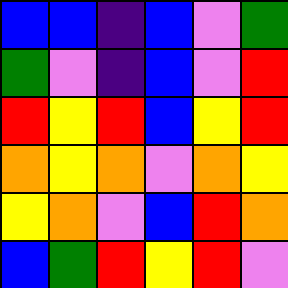[["blue", "blue", "indigo", "blue", "violet", "green"], ["green", "violet", "indigo", "blue", "violet", "red"], ["red", "yellow", "red", "blue", "yellow", "red"], ["orange", "yellow", "orange", "violet", "orange", "yellow"], ["yellow", "orange", "violet", "blue", "red", "orange"], ["blue", "green", "red", "yellow", "red", "violet"]]